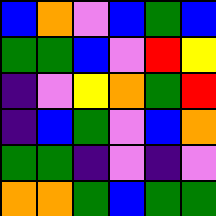[["blue", "orange", "violet", "blue", "green", "blue"], ["green", "green", "blue", "violet", "red", "yellow"], ["indigo", "violet", "yellow", "orange", "green", "red"], ["indigo", "blue", "green", "violet", "blue", "orange"], ["green", "green", "indigo", "violet", "indigo", "violet"], ["orange", "orange", "green", "blue", "green", "green"]]